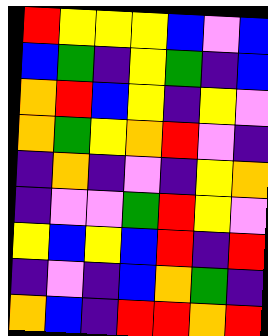[["red", "yellow", "yellow", "yellow", "blue", "violet", "blue"], ["blue", "green", "indigo", "yellow", "green", "indigo", "blue"], ["orange", "red", "blue", "yellow", "indigo", "yellow", "violet"], ["orange", "green", "yellow", "orange", "red", "violet", "indigo"], ["indigo", "orange", "indigo", "violet", "indigo", "yellow", "orange"], ["indigo", "violet", "violet", "green", "red", "yellow", "violet"], ["yellow", "blue", "yellow", "blue", "red", "indigo", "red"], ["indigo", "violet", "indigo", "blue", "orange", "green", "indigo"], ["orange", "blue", "indigo", "red", "red", "orange", "red"]]